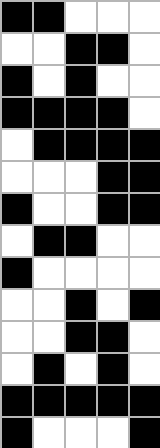[["black", "black", "white", "white", "white"], ["white", "white", "black", "black", "white"], ["black", "white", "black", "white", "white"], ["black", "black", "black", "black", "white"], ["white", "black", "black", "black", "black"], ["white", "white", "white", "black", "black"], ["black", "white", "white", "black", "black"], ["white", "black", "black", "white", "white"], ["black", "white", "white", "white", "white"], ["white", "white", "black", "white", "black"], ["white", "white", "black", "black", "white"], ["white", "black", "white", "black", "white"], ["black", "black", "black", "black", "black"], ["black", "white", "white", "white", "black"]]